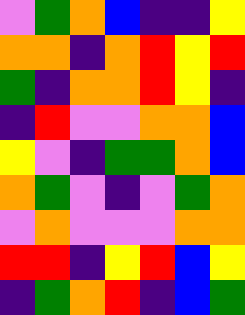[["violet", "green", "orange", "blue", "indigo", "indigo", "yellow"], ["orange", "orange", "indigo", "orange", "red", "yellow", "red"], ["green", "indigo", "orange", "orange", "red", "yellow", "indigo"], ["indigo", "red", "violet", "violet", "orange", "orange", "blue"], ["yellow", "violet", "indigo", "green", "green", "orange", "blue"], ["orange", "green", "violet", "indigo", "violet", "green", "orange"], ["violet", "orange", "violet", "violet", "violet", "orange", "orange"], ["red", "red", "indigo", "yellow", "red", "blue", "yellow"], ["indigo", "green", "orange", "red", "indigo", "blue", "green"]]